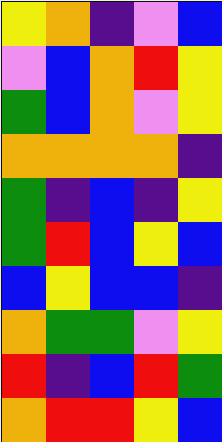[["yellow", "orange", "indigo", "violet", "blue"], ["violet", "blue", "orange", "red", "yellow"], ["green", "blue", "orange", "violet", "yellow"], ["orange", "orange", "orange", "orange", "indigo"], ["green", "indigo", "blue", "indigo", "yellow"], ["green", "red", "blue", "yellow", "blue"], ["blue", "yellow", "blue", "blue", "indigo"], ["orange", "green", "green", "violet", "yellow"], ["red", "indigo", "blue", "red", "green"], ["orange", "red", "red", "yellow", "blue"]]